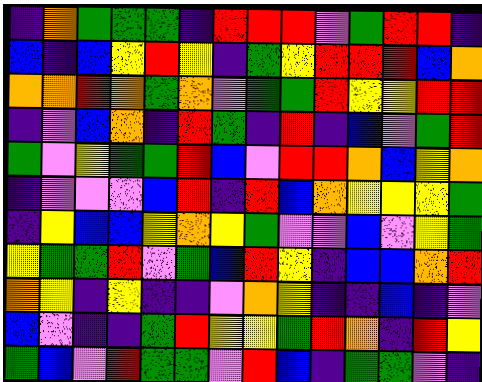[["indigo", "orange", "green", "green", "green", "indigo", "red", "red", "red", "violet", "green", "red", "red", "indigo"], ["blue", "indigo", "blue", "yellow", "red", "yellow", "indigo", "green", "yellow", "red", "red", "red", "blue", "orange"], ["orange", "orange", "red", "orange", "green", "orange", "violet", "green", "green", "red", "yellow", "yellow", "red", "red"], ["indigo", "violet", "blue", "orange", "indigo", "red", "green", "indigo", "red", "indigo", "blue", "violet", "green", "red"], ["green", "violet", "yellow", "green", "green", "red", "blue", "violet", "red", "red", "orange", "blue", "yellow", "orange"], ["indigo", "violet", "violet", "violet", "blue", "red", "indigo", "red", "blue", "orange", "yellow", "yellow", "yellow", "green"], ["indigo", "yellow", "blue", "blue", "yellow", "orange", "yellow", "green", "violet", "violet", "blue", "violet", "yellow", "green"], ["yellow", "green", "green", "red", "violet", "green", "blue", "red", "yellow", "indigo", "blue", "blue", "orange", "red"], ["orange", "yellow", "indigo", "yellow", "indigo", "indigo", "violet", "orange", "yellow", "indigo", "indigo", "blue", "indigo", "violet"], ["blue", "violet", "indigo", "indigo", "green", "red", "yellow", "yellow", "green", "red", "orange", "indigo", "red", "yellow"], ["green", "blue", "violet", "red", "green", "green", "violet", "red", "blue", "indigo", "green", "green", "violet", "indigo"]]